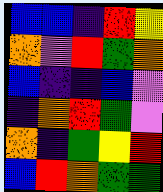[["blue", "blue", "indigo", "red", "yellow"], ["orange", "violet", "red", "green", "orange"], ["blue", "indigo", "indigo", "blue", "violet"], ["indigo", "orange", "red", "green", "violet"], ["orange", "indigo", "green", "yellow", "red"], ["blue", "red", "orange", "green", "green"]]